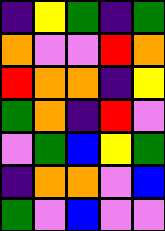[["indigo", "yellow", "green", "indigo", "green"], ["orange", "violet", "violet", "red", "orange"], ["red", "orange", "orange", "indigo", "yellow"], ["green", "orange", "indigo", "red", "violet"], ["violet", "green", "blue", "yellow", "green"], ["indigo", "orange", "orange", "violet", "blue"], ["green", "violet", "blue", "violet", "violet"]]